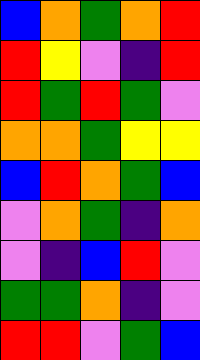[["blue", "orange", "green", "orange", "red"], ["red", "yellow", "violet", "indigo", "red"], ["red", "green", "red", "green", "violet"], ["orange", "orange", "green", "yellow", "yellow"], ["blue", "red", "orange", "green", "blue"], ["violet", "orange", "green", "indigo", "orange"], ["violet", "indigo", "blue", "red", "violet"], ["green", "green", "orange", "indigo", "violet"], ["red", "red", "violet", "green", "blue"]]